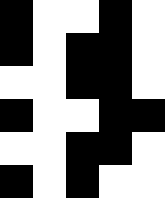[["black", "white", "white", "black", "white"], ["black", "white", "black", "black", "white"], ["white", "white", "black", "black", "white"], ["black", "white", "white", "black", "black"], ["white", "white", "black", "black", "white"], ["black", "white", "black", "white", "white"]]